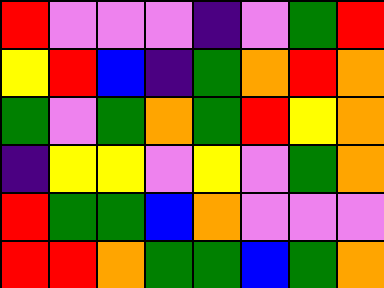[["red", "violet", "violet", "violet", "indigo", "violet", "green", "red"], ["yellow", "red", "blue", "indigo", "green", "orange", "red", "orange"], ["green", "violet", "green", "orange", "green", "red", "yellow", "orange"], ["indigo", "yellow", "yellow", "violet", "yellow", "violet", "green", "orange"], ["red", "green", "green", "blue", "orange", "violet", "violet", "violet"], ["red", "red", "orange", "green", "green", "blue", "green", "orange"]]